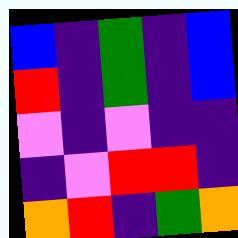[["blue", "indigo", "green", "indigo", "blue"], ["red", "indigo", "green", "indigo", "blue"], ["violet", "indigo", "violet", "indigo", "indigo"], ["indigo", "violet", "red", "red", "indigo"], ["orange", "red", "indigo", "green", "orange"]]